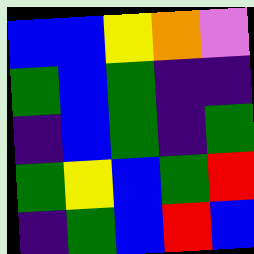[["blue", "blue", "yellow", "orange", "violet"], ["green", "blue", "green", "indigo", "indigo"], ["indigo", "blue", "green", "indigo", "green"], ["green", "yellow", "blue", "green", "red"], ["indigo", "green", "blue", "red", "blue"]]